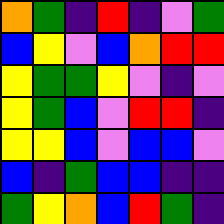[["orange", "green", "indigo", "red", "indigo", "violet", "green"], ["blue", "yellow", "violet", "blue", "orange", "red", "red"], ["yellow", "green", "green", "yellow", "violet", "indigo", "violet"], ["yellow", "green", "blue", "violet", "red", "red", "indigo"], ["yellow", "yellow", "blue", "violet", "blue", "blue", "violet"], ["blue", "indigo", "green", "blue", "blue", "indigo", "indigo"], ["green", "yellow", "orange", "blue", "red", "green", "indigo"]]